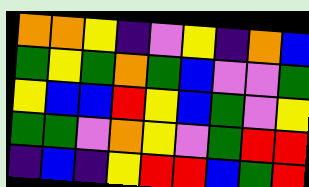[["orange", "orange", "yellow", "indigo", "violet", "yellow", "indigo", "orange", "blue"], ["green", "yellow", "green", "orange", "green", "blue", "violet", "violet", "green"], ["yellow", "blue", "blue", "red", "yellow", "blue", "green", "violet", "yellow"], ["green", "green", "violet", "orange", "yellow", "violet", "green", "red", "red"], ["indigo", "blue", "indigo", "yellow", "red", "red", "blue", "green", "red"]]